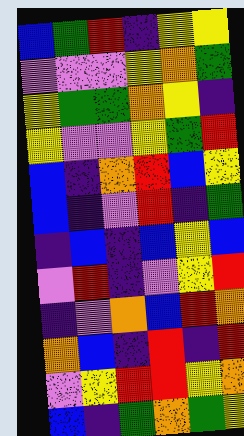[["blue", "green", "red", "indigo", "yellow", "yellow"], ["violet", "violet", "violet", "yellow", "orange", "green"], ["yellow", "green", "green", "orange", "yellow", "indigo"], ["yellow", "violet", "violet", "yellow", "green", "red"], ["blue", "indigo", "orange", "red", "blue", "yellow"], ["blue", "indigo", "violet", "red", "indigo", "green"], ["indigo", "blue", "indigo", "blue", "yellow", "blue"], ["violet", "red", "indigo", "violet", "yellow", "red"], ["indigo", "violet", "orange", "blue", "red", "orange"], ["orange", "blue", "indigo", "red", "indigo", "red"], ["violet", "yellow", "red", "red", "yellow", "orange"], ["blue", "indigo", "green", "orange", "green", "yellow"]]